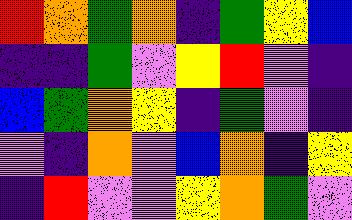[["red", "orange", "green", "orange", "indigo", "green", "yellow", "blue"], ["indigo", "indigo", "green", "violet", "yellow", "red", "violet", "indigo"], ["blue", "green", "orange", "yellow", "indigo", "green", "violet", "indigo"], ["violet", "indigo", "orange", "violet", "blue", "orange", "indigo", "yellow"], ["indigo", "red", "violet", "violet", "yellow", "orange", "green", "violet"]]